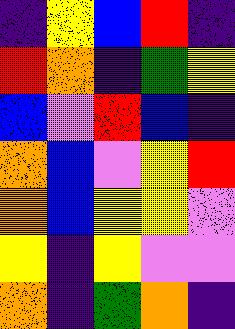[["indigo", "yellow", "blue", "red", "indigo"], ["red", "orange", "indigo", "green", "yellow"], ["blue", "violet", "red", "blue", "indigo"], ["orange", "blue", "violet", "yellow", "red"], ["orange", "blue", "yellow", "yellow", "violet"], ["yellow", "indigo", "yellow", "violet", "violet"], ["orange", "indigo", "green", "orange", "indigo"]]